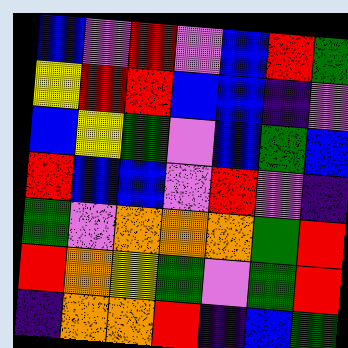[["blue", "violet", "red", "violet", "blue", "red", "green"], ["yellow", "red", "red", "blue", "blue", "indigo", "violet"], ["blue", "yellow", "green", "violet", "blue", "green", "blue"], ["red", "blue", "blue", "violet", "red", "violet", "indigo"], ["green", "violet", "orange", "orange", "orange", "green", "red"], ["red", "orange", "yellow", "green", "violet", "green", "red"], ["indigo", "orange", "orange", "red", "indigo", "blue", "green"]]